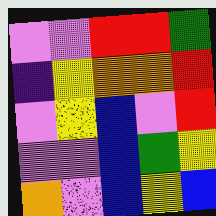[["violet", "violet", "red", "red", "green"], ["indigo", "yellow", "orange", "orange", "red"], ["violet", "yellow", "blue", "violet", "red"], ["violet", "violet", "blue", "green", "yellow"], ["orange", "violet", "blue", "yellow", "blue"]]